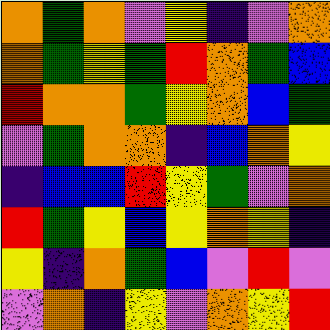[["orange", "green", "orange", "violet", "yellow", "indigo", "violet", "orange"], ["orange", "green", "yellow", "green", "red", "orange", "green", "blue"], ["red", "orange", "orange", "green", "yellow", "orange", "blue", "green"], ["violet", "green", "orange", "orange", "indigo", "blue", "orange", "yellow"], ["indigo", "blue", "blue", "red", "yellow", "green", "violet", "orange"], ["red", "green", "yellow", "blue", "yellow", "orange", "yellow", "indigo"], ["yellow", "indigo", "orange", "green", "blue", "violet", "red", "violet"], ["violet", "orange", "indigo", "yellow", "violet", "orange", "yellow", "red"]]